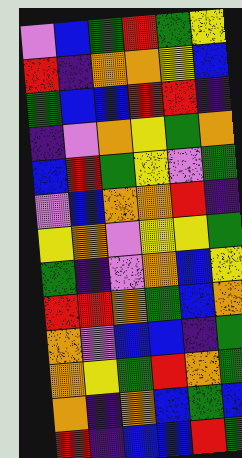[["violet", "blue", "green", "red", "green", "yellow"], ["red", "indigo", "orange", "orange", "yellow", "blue"], ["green", "blue", "blue", "red", "red", "indigo"], ["indigo", "violet", "orange", "yellow", "green", "orange"], ["blue", "red", "green", "yellow", "violet", "green"], ["violet", "blue", "orange", "orange", "red", "indigo"], ["yellow", "orange", "violet", "yellow", "yellow", "green"], ["green", "indigo", "violet", "orange", "blue", "yellow"], ["red", "red", "orange", "green", "blue", "orange"], ["orange", "violet", "blue", "blue", "indigo", "green"], ["orange", "yellow", "green", "red", "orange", "green"], ["orange", "indigo", "orange", "blue", "green", "blue"], ["red", "indigo", "blue", "blue", "red", "green"]]